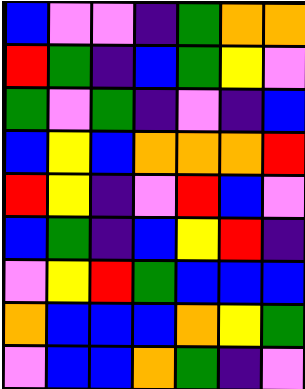[["blue", "violet", "violet", "indigo", "green", "orange", "orange"], ["red", "green", "indigo", "blue", "green", "yellow", "violet"], ["green", "violet", "green", "indigo", "violet", "indigo", "blue"], ["blue", "yellow", "blue", "orange", "orange", "orange", "red"], ["red", "yellow", "indigo", "violet", "red", "blue", "violet"], ["blue", "green", "indigo", "blue", "yellow", "red", "indigo"], ["violet", "yellow", "red", "green", "blue", "blue", "blue"], ["orange", "blue", "blue", "blue", "orange", "yellow", "green"], ["violet", "blue", "blue", "orange", "green", "indigo", "violet"]]